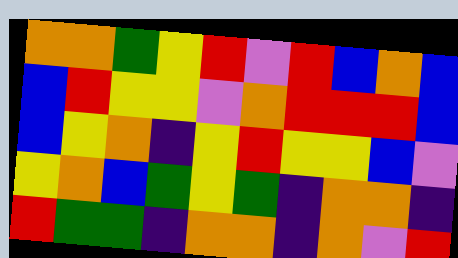[["orange", "orange", "green", "yellow", "red", "violet", "red", "blue", "orange", "blue"], ["blue", "red", "yellow", "yellow", "violet", "orange", "red", "red", "red", "blue"], ["blue", "yellow", "orange", "indigo", "yellow", "red", "yellow", "yellow", "blue", "violet"], ["yellow", "orange", "blue", "green", "yellow", "green", "indigo", "orange", "orange", "indigo"], ["red", "green", "green", "indigo", "orange", "orange", "indigo", "orange", "violet", "red"]]